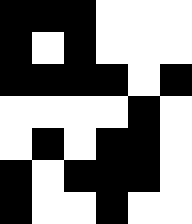[["black", "black", "black", "white", "white", "white"], ["black", "white", "black", "white", "white", "white"], ["black", "black", "black", "black", "white", "black"], ["white", "white", "white", "white", "black", "white"], ["white", "black", "white", "black", "black", "white"], ["black", "white", "black", "black", "black", "white"], ["black", "white", "white", "black", "white", "white"]]